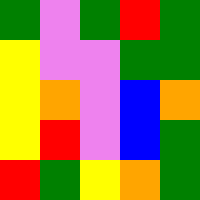[["green", "violet", "green", "red", "green"], ["yellow", "violet", "violet", "green", "green"], ["yellow", "orange", "violet", "blue", "orange"], ["yellow", "red", "violet", "blue", "green"], ["red", "green", "yellow", "orange", "green"]]